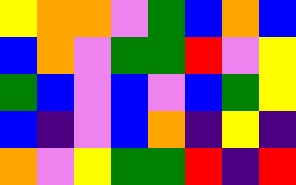[["yellow", "orange", "orange", "violet", "green", "blue", "orange", "blue"], ["blue", "orange", "violet", "green", "green", "red", "violet", "yellow"], ["green", "blue", "violet", "blue", "violet", "blue", "green", "yellow"], ["blue", "indigo", "violet", "blue", "orange", "indigo", "yellow", "indigo"], ["orange", "violet", "yellow", "green", "green", "red", "indigo", "red"]]